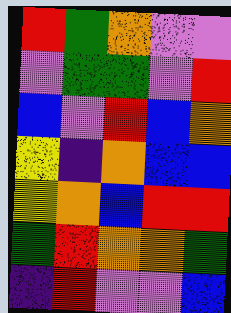[["red", "green", "orange", "violet", "violet"], ["violet", "green", "green", "violet", "red"], ["blue", "violet", "red", "blue", "orange"], ["yellow", "indigo", "orange", "blue", "blue"], ["yellow", "orange", "blue", "red", "red"], ["green", "red", "orange", "orange", "green"], ["indigo", "red", "violet", "violet", "blue"]]